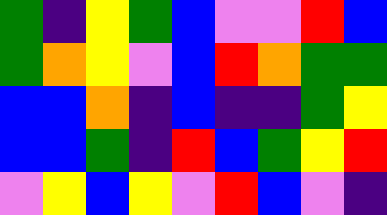[["green", "indigo", "yellow", "green", "blue", "violet", "violet", "red", "blue"], ["green", "orange", "yellow", "violet", "blue", "red", "orange", "green", "green"], ["blue", "blue", "orange", "indigo", "blue", "indigo", "indigo", "green", "yellow"], ["blue", "blue", "green", "indigo", "red", "blue", "green", "yellow", "red"], ["violet", "yellow", "blue", "yellow", "violet", "red", "blue", "violet", "indigo"]]